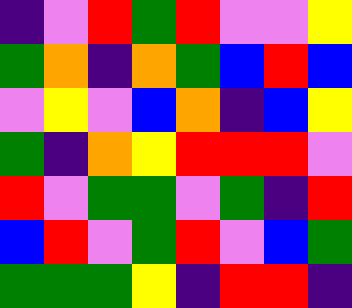[["indigo", "violet", "red", "green", "red", "violet", "violet", "yellow"], ["green", "orange", "indigo", "orange", "green", "blue", "red", "blue"], ["violet", "yellow", "violet", "blue", "orange", "indigo", "blue", "yellow"], ["green", "indigo", "orange", "yellow", "red", "red", "red", "violet"], ["red", "violet", "green", "green", "violet", "green", "indigo", "red"], ["blue", "red", "violet", "green", "red", "violet", "blue", "green"], ["green", "green", "green", "yellow", "indigo", "red", "red", "indigo"]]